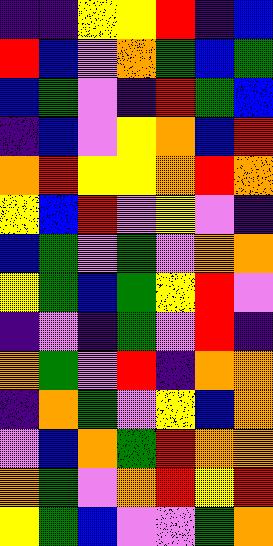[["indigo", "indigo", "yellow", "yellow", "red", "indigo", "blue"], ["red", "blue", "violet", "orange", "green", "blue", "green"], ["blue", "green", "violet", "indigo", "red", "green", "blue"], ["indigo", "blue", "violet", "yellow", "orange", "blue", "red"], ["orange", "red", "yellow", "yellow", "orange", "red", "orange"], ["yellow", "blue", "red", "violet", "yellow", "violet", "indigo"], ["blue", "green", "violet", "green", "violet", "orange", "orange"], ["yellow", "green", "blue", "green", "yellow", "red", "violet"], ["indigo", "violet", "indigo", "green", "violet", "red", "indigo"], ["orange", "green", "violet", "red", "indigo", "orange", "orange"], ["indigo", "orange", "green", "violet", "yellow", "blue", "orange"], ["violet", "blue", "orange", "green", "red", "orange", "orange"], ["orange", "green", "violet", "orange", "red", "yellow", "red"], ["yellow", "green", "blue", "violet", "violet", "green", "orange"]]